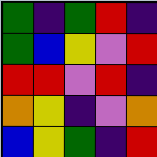[["green", "indigo", "green", "red", "indigo"], ["green", "blue", "yellow", "violet", "red"], ["red", "red", "violet", "red", "indigo"], ["orange", "yellow", "indigo", "violet", "orange"], ["blue", "yellow", "green", "indigo", "red"]]